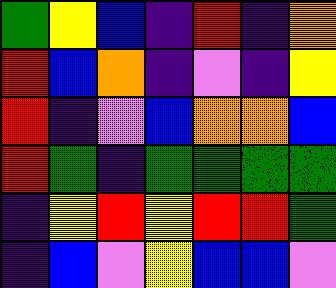[["green", "yellow", "blue", "indigo", "red", "indigo", "orange"], ["red", "blue", "orange", "indigo", "violet", "indigo", "yellow"], ["red", "indigo", "violet", "blue", "orange", "orange", "blue"], ["red", "green", "indigo", "green", "green", "green", "green"], ["indigo", "yellow", "red", "yellow", "red", "red", "green"], ["indigo", "blue", "violet", "yellow", "blue", "blue", "violet"]]